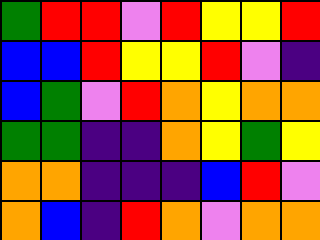[["green", "red", "red", "violet", "red", "yellow", "yellow", "red"], ["blue", "blue", "red", "yellow", "yellow", "red", "violet", "indigo"], ["blue", "green", "violet", "red", "orange", "yellow", "orange", "orange"], ["green", "green", "indigo", "indigo", "orange", "yellow", "green", "yellow"], ["orange", "orange", "indigo", "indigo", "indigo", "blue", "red", "violet"], ["orange", "blue", "indigo", "red", "orange", "violet", "orange", "orange"]]